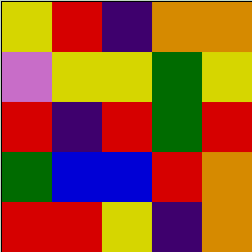[["yellow", "red", "indigo", "orange", "orange"], ["violet", "yellow", "yellow", "green", "yellow"], ["red", "indigo", "red", "green", "red"], ["green", "blue", "blue", "red", "orange"], ["red", "red", "yellow", "indigo", "orange"]]